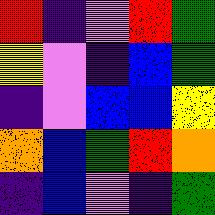[["red", "indigo", "violet", "red", "green"], ["yellow", "violet", "indigo", "blue", "green"], ["indigo", "violet", "blue", "blue", "yellow"], ["orange", "blue", "green", "red", "orange"], ["indigo", "blue", "violet", "indigo", "green"]]